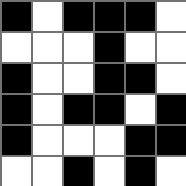[["black", "white", "black", "black", "black", "white"], ["white", "white", "white", "black", "white", "white"], ["black", "white", "white", "black", "black", "white"], ["black", "white", "black", "black", "white", "black"], ["black", "white", "white", "white", "black", "black"], ["white", "white", "black", "white", "black", "white"]]